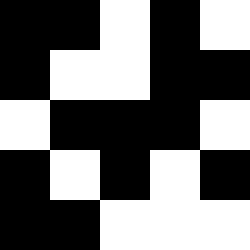[["black", "black", "white", "black", "white"], ["black", "white", "white", "black", "black"], ["white", "black", "black", "black", "white"], ["black", "white", "black", "white", "black"], ["black", "black", "white", "white", "white"]]